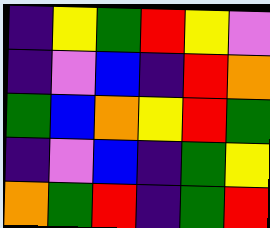[["indigo", "yellow", "green", "red", "yellow", "violet"], ["indigo", "violet", "blue", "indigo", "red", "orange"], ["green", "blue", "orange", "yellow", "red", "green"], ["indigo", "violet", "blue", "indigo", "green", "yellow"], ["orange", "green", "red", "indigo", "green", "red"]]